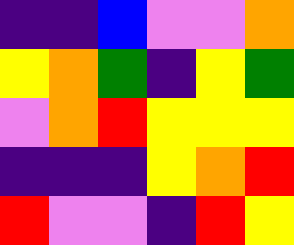[["indigo", "indigo", "blue", "violet", "violet", "orange"], ["yellow", "orange", "green", "indigo", "yellow", "green"], ["violet", "orange", "red", "yellow", "yellow", "yellow"], ["indigo", "indigo", "indigo", "yellow", "orange", "red"], ["red", "violet", "violet", "indigo", "red", "yellow"]]